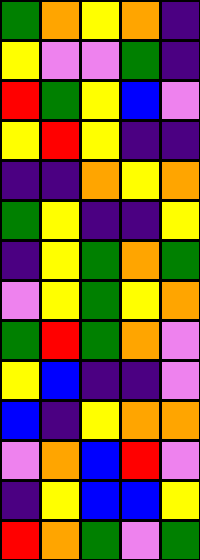[["green", "orange", "yellow", "orange", "indigo"], ["yellow", "violet", "violet", "green", "indigo"], ["red", "green", "yellow", "blue", "violet"], ["yellow", "red", "yellow", "indigo", "indigo"], ["indigo", "indigo", "orange", "yellow", "orange"], ["green", "yellow", "indigo", "indigo", "yellow"], ["indigo", "yellow", "green", "orange", "green"], ["violet", "yellow", "green", "yellow", "orange"], ["green", "red", "green", "orange", "violet"], ["yellow", "blue", "indigo", "indigo", "violet"], ["blue", "indigo", "yellow", "orange", "orange"], ["violet", "orange", "blue", "red", "violet"], ["indigo", "yellow", "blue", "blue", "yellow"], ["red", "orange", "green", "violet", "green"]]